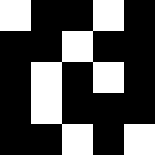[["white", "black", "black", "white", "black"], ["black", "black", "white", "black", "black"], ["black", "white", "black", "white", "black"], ["black", "white", "black", "black", "black"], ["black", "black", "white", "black", "white"]]